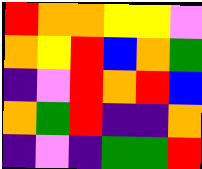[["red", "orange", "orange", "yellow", "yellow", "violet"], ["orange", "yellow", "red", "blue", "orange", "green"], ["indigo", "violet", "red", "orange", "red", "blue"], ["orange", "green", "red", "indigo", "indigo", "orange"], ["indigo", "violet", "indigo", "green", "green", "red"]]